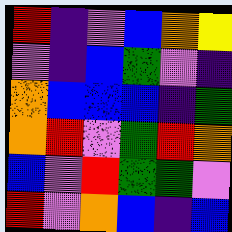[["red", "indigo", "violet", "blue", "orange", "yellow"], ["violet", "indigo", "blue", "green", "violet", "indigo"], ["orange", "blue", "blue", "blue", "indigo", "green"], ["orange", "red", "violet", "green", "red", "orange"], ["blue", "violet", "red", "green", "green", "violet"], ["red", "violet", "orange", "blue", "indigo", "blue"]]